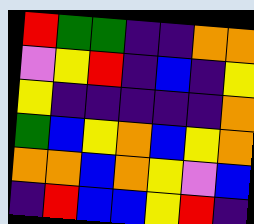[["red", "green", "green", "indigo", "indigo", "orange", "orange"], ["violet", "yellow", "red", "indigo", "blue", "indigo", "yellow"], ["yellow", "indigo", "indigo", "indigo", "indigo", "indigo", "orange"], ["green", "blue", "yellow", "orange", "blue", "yellow", "orange"], ["orange", "orange", "blue", "orange", "yellow", "violet", "blue"], ["indigo", "red", "blue", "blue", "yellow", "red", "indigo"]]